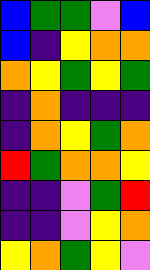[["blue", "green", "green", "violet", "blue"], ["blue", "indigo", "yellow", "orange", "orange"], ["orange", "yellow", "green", "yellow", "green"], ["indigo", "orange", "indigo", "indigo", "indigo"], ["indigo", "orange", "yellow", "green", "orange"], ["red", "green", "orange", "orange", "yellow"], ["indigo", "indigo", "violet", "green", "red"], ["indigo", "indigo", "violet", "yellow", "orange"], ["yellow", "orange", "green", "yellow", "violet"]]